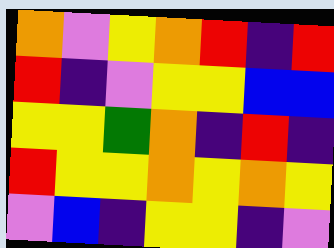[["orange", "violet", "yellow", "orange", "red", "indigo", "red"], ["red", "indigo", "violet", "yellow", "yellow", "blue", "blue"], ["yellow", "yellow", "green", "orange", "indigo", "red", "indigo"], ["red", "yellow", "yellow", "orange", "yellow", "orange", "yellow"], ["violet", "blue", "indigo", "yellow", "yellow", "indigo", "violet"]]